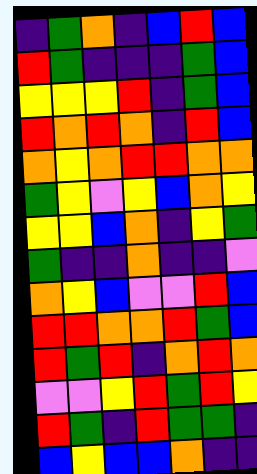[["indigo", "green", "orange", "indigo", "blue", "red", "blue"], ["red", "green", "indigo", "indigo", "indigo", "green", "blue"], ["yellow", "yellow", "yellow", "red", "indigo", "green", "blue"], ["red", "orange", "red", "orange", "indigo", "red", "blue"], ["orange", "yellow", "orange", "red", "red", "orange", "orange"], ["green", "yellow", "violet", "yellow", "blue", "orange", "yellow"], ["yellow", "yellow", "blue", "orange", "indigo", "yellow", "green"], ["green", "indigo", "indigo", "orange", "indigo", "indigo", "violet"], ["orange", "yellow", "blue", "violet", "violet", "red", "blue"], ["red", "red", "orange", "orange", "red", "green", "blue"], ["red", "green", "red", "indigo", "orange", "red", "orange"], ["violet", "violet", "yellow", "red", "green", "red", "yellow"], ["red", "green", "indigo", "red", "green", "green", "indigo"], ["blue", "yellow", "blue", "blue", "orange", "indigo", "indigo"]]